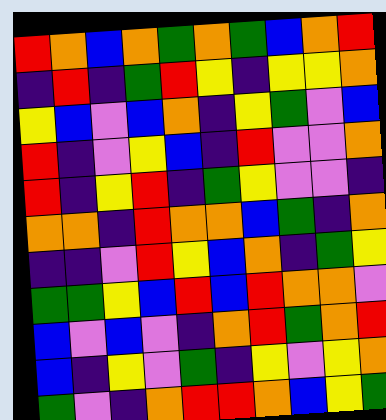[["red", "orange", "blue", "orange", "green", "orange", "green", "blue", "orange", "red"], ["indigo", "red", "indigo", "green", "red", "yellow", "indigo", "yellow", "yellow", "orange"], ["yellow", "blue", "violet", "blue", "orange", "indigo", "yellow", "green", "violet", "blue"], ["red", "indigo", "violet", "yellow", "blue", "indigo", "red", "violet", "violet", "orange"], ["red", "indigo", "yellow", "red", "indigo", "green", "yellow", "violet", "violet", "indigo"], ["orange", "orange", "indigo", "red", "orange", "orange", "blue", "green", "indigo", "orange"], ["indigo", "indigo", "violet", "red", "yellow", "blue", "orange", "indigo", "green", "yellow"], ["green", "green", "yellow", "blue", "red", "blue", "red", "orange", "orange", "violet"], ["blue", "violet", "blue", "violet", "indigo", "orange", "red", "green", "orange", "red"], ["blue", "indigo", "yellow", "violet", "green", "indigo", "yellow", "violet", "yellow", "orange"], ["green", "violet", "indigo", "orange", "red", "red", "orange", "blue", "yellow", "green"]]